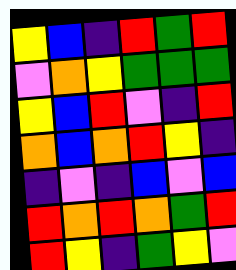[["yellow", "blue", "indigo", "red", "green", "red"], ["violet", "orange", "yellow", "green", "green", "green"], ["yellow", "blue", "red", "violet", "indigo", "red"], ["orange", "blue", "orange", "red", "yellow", "indigo"], ["indigo", "violet", "indigo", "blue", "violet", "blue"], ["red", "orange", "red", "orange", "green", "red"], ["red", "yellow", "indigo", "green", "yellow", "violet"]]